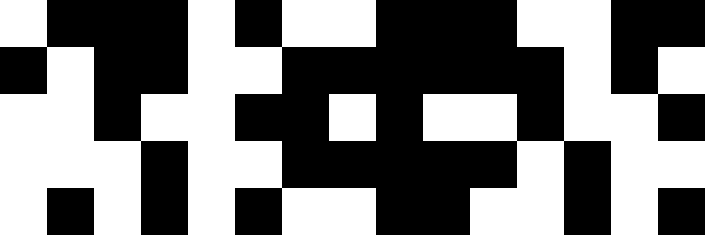[["white", "black", "black", "black", "white", "black", "white", "white", "black", "black", "black", "white", "white", "black", "black"], ["black", "white", "black", "black", "white", "white", "black", "black", "black", "black", "black", "black", "white", "black", "white"], ["white", "white", "black", "white", "white", "black", "black", "white", "black", "white", "white", "black", "white", "white", "black"], ["white", "white", "white", "black", "white", "white", "black", "black", "black", "black", "black", "white", "black", "white", "white"], ["white", "black", "white", "black", "white", "black", "white", "white", "black", "black", "white", "white", "black", "white", "black"]]